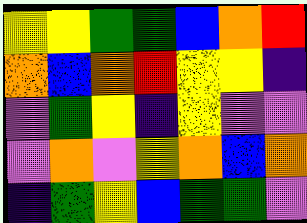[["yellow", "yellow", "green", "green", "blue", "orange", "red"], ["orange", "blue", "orange", "red", "yellow", "yellow", "indigo"], ["violet", "green", "yellow", "indigo", "yellow", "violet", "violet"], ["violet", "orange", "violet", "yellow", "orange", "blue", "orange"], ["indigo", "green", "yellow", "blue", "green", "green", "violet"]]